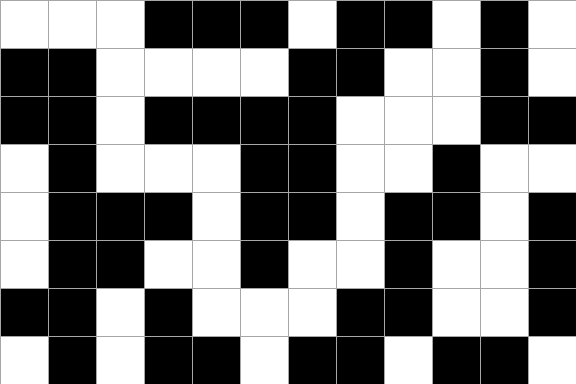[["white", "white", "white", "black", "black", "black", "white", "black", "black", "white", "black", "white"], ["black", "black", "white", "white", "white", "white", "black", "black", "white", "white", "black", "white"], ["black", "black", "white", "black", "black", "black", "black", "white", "white", "white", "black", "black"], ["white", "black", "white", "white", "white", "black", "black", "white", "white", "black", "white", "white"], ["white", "black", "black", "black", "white", "black", "black", "white", "black", "black", "white", "black"], ["white", "black", "black", "white", "white", "black", "white", "white", "black", "white", "white", "black"], ["black", "black", "white", "black", "white", "white", "white", "black", "black", "white", "white", "black"], ["white", "black", "white", "black", "black", "white", "black", "black", "white", "black", "black", "white"]]